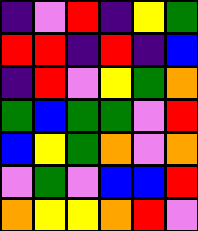[["indigo", "violet", "red", "indigo", "yellow", "green"], ["red", "red", "indigo", "red", "indigo", "blue"], ["indigo", "red", "violet", "yellow", "green", "orange"], ["green", "blue", "green", "green", "violet", "red"], ["blue", "yellow", "green", "orange", "violet", "orange"], ["violet", "green", "violet", "blue", "blue", "red"], ["orange", "yellow", "yellow", "orange", "red", "violet"]]